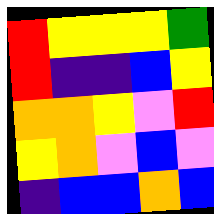[["red", "yellow", "yellow", "yellow", "green"], ["red", "indigo", "indigo", "blue", "yellow"], ["orange", "orange", "yellow", "violet", "red"], ["yellow", "orange", "violet", "blue", "violet"], ["indigo", "blue", "blue", "orange", "blue"]]